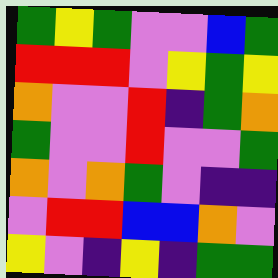[["green", "yellow", "green", "violet", "violet", "blue", "green"], ["red", "red", "red", "violet", "yellow", "green", "yellow"], ["orange", "violet", "violet", "red", "indigo", "green", "orange"], ["green", "violet", "violet", "red", "violet", "violet", "green"], ["orange", "violet", "orange", "green", "violet", "indigo", "indigo"], ["violet", "red", "red", "blue", "blue", "orange", "violet"], ["yellow", "violet", "indigo", "yellow", "indigo", "green", "green"]]